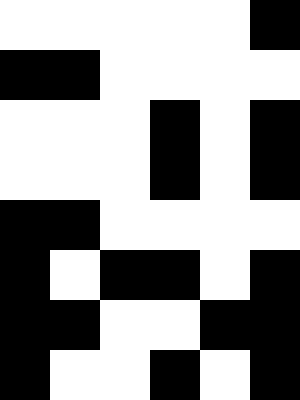[["white", "white", "white", "white", "white", "black"], ["black", "black", "white", "white", "white", "white"], ["white", "white", "white", "black", "white", "black"], ["white", "white", "white", "black", "white", "black"], ["black", "black", "white", "white", "white", "white"], ["black", "white", "black", "black", "white", "black"], ["black", "black", "white", "white", "black", "black"], ["black", "white", "white", "black", "white", "black"]]